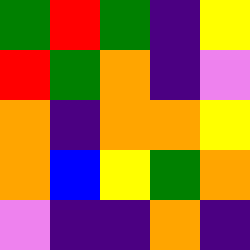[["green", "red", "green", "indigo", "yellow"], ["red", "green", "orange", "indigo", "violet"], ["orange", "indigo", "orange", "orange", "yellow"], ["orange", "blue", "yellow", "green", "orange"], ["violet", "indigo", "indigo", "orange", "indigo"]]